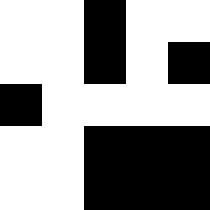[["white", "white", "black", "white", "white"], ["white", "white", "black", "white", "black"], ["black", "white", "white", "white", "white"], ["white", "white", "black", "black", "black"], ["white", "white", "black", "black", "black"]]